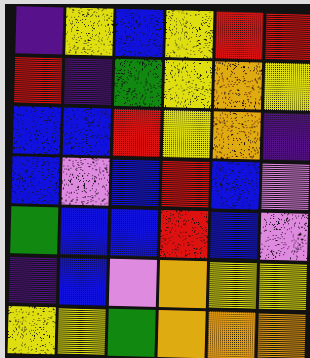[["indigo", "yellow", "blue", "yellow", "red", "red"], ["red", "indigo", "green", "yellow", "orange", "yellow"], ["blue", "blue", "red", "yellow", "orange", "indigo"], ["blue", "violet", "blue", "red", "blue", "violet"], ["green", "blue", "blue", "red", "blue", "violet"], ["indigo", "blue", "violet", "orange", "yellow", "yellow"], ["yellow", "yellow", "green", "orange", "orange", "orange"]]